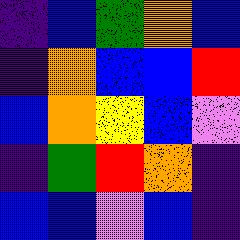[["indigo", "blue", "green", "orange", "blue"], ["indigo", "orange", "blue", "blue", "red"], ["blue", "orange", "yellow", "blue", "violet"], ["indigo", "green", "red", "orange", "indigo"], ["blue", "blue", "violet", "blue", "indigo"]]